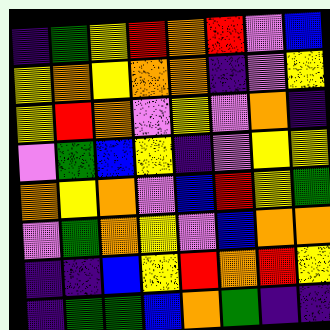[["indigo", "green", "yellow", "red", "orange", "red", "violet", "blue"], ["yellow", "orange", "yellow", "orange", "orange", "indigo", "violet", "yellow"], ["yellow", "red", "orange", "violet", "yellow", "violet", "orange", "indigo"], ["violet", "green", "blue", "yellow", "indigo", "violet", "yellow", "yellow"], ["orange", "yellow", "orange", "violet", "blue", "red", "yellow", "green"], ["violet", "green", "orange", "yellow", "violet", "blue", "orange", "orange"], ["indigo", "indigo", "blue", "yellow", "red", "orange", "red", "yellow"], ["indigo", "green", "green", "blue", "orange", "green", "indigo", "indigo"]]